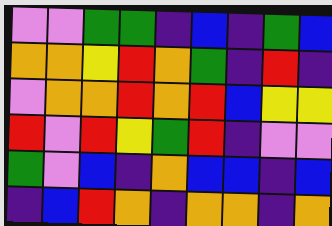[["violet", "violet", "green", "green", "indigo", "blue", "indigo", "green", "blue"], ["orange", "orange", "yellow", "red", "orange", "green", "indigo", "red", "indigo"], ["violet", "orange", "orange", "red", "orange", "red", "blue", "yellow", "yellow"], ["red", "violet", "red", "yellow", "green", "red", "indigo", "violet", "violet"], ["green", "violet", "blue", "indigo", "orange", "blue", "blue", "indigo", "blue"], ["indigo", "blue", "red", "orange", "indigo", "orange", "orange", "indigo", "orange"]]